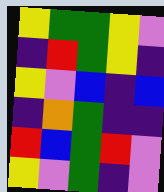[["yellow", "green", "green", "yellow", "violet"], ["indigo", "red", "green", "yellow", "indigo"], ["yellow", "violet", "blue", "indigo", "blue"], ["indigo", "orange", "green", "indigo", "indigo"], ["red", "blue", "green", "red", "violet"], ["yellow", "violet", "green", "indigo", "violet"]]